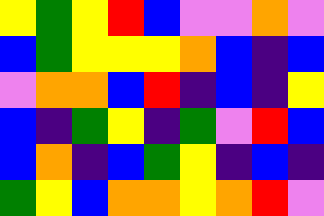[["yellow", "green", "yellow", "red", "blue", "violet", "violet", "orange", "violet"], ["blue", "green", "yellow", "yellow", "yellow", "orange", "blue", "indigo", "blue"], ["violet", "orange", "orange", "blue", "red", "indigo", "blue", "indigo", "yellow"], ["blue", "indigo", "green", "yellow", "indigo", "green", "violet", "red", "blue"], ["blue", "orange", "indigo", "blue", "green", "yellow", "indigo", "blue", "indigo"], ["green", "yellow", "blue", "orange", "orange", "yellow", "orange", "red", "violet"]]